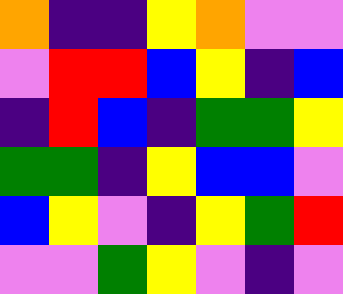[["orange", "indigo", "indigo", "yellow", "orange", "violet", "violet"], ["violet", "red", "red", "blue", "yellow", "indigo", "blue"], ["indigo", "red", "blue", "indigo", "green", "green", "yellow"], ["green", "green", "indigo", "yellow", "blue", "blue", "violet"], ["blue", "yellow", "violet", "indigo", "yellow", "green", "red"], ["violet", "violet", "green", "yellow", "violet", "indigo", "violet"]]